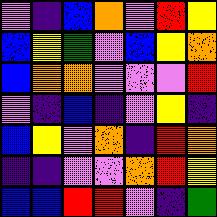[["violet", "indigo", "blue", "orange", "violet", "red", "yellow"], ["blue", "yellow", "green", "violet", "blue", "yellow", "orange"], ["blue", "orange", "orange", "violet", "violet", "violet", "red"], ["violet", "indigo", "blue", "indigo", "violet", "yellow", "indigo"], ["blue", "yellow", "violet", "orange", "indigo", "red", "orange"], ["indigo", "indigo", "violet", "violet", "orange", "red", "yellow"], ["blue", "blue", "red", "red", "violet", "indigo", "green"]]